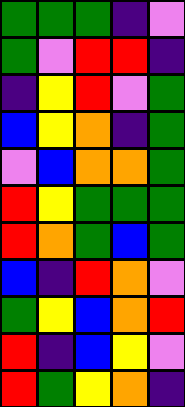[["green", "green", "green", "indigo", "violet"], ["green", "violet", "red", "red", "indigo"], ["indigo", "yellow", "red", "violet", "green"], ["blue", "yellow", "orange", "indigo", "green"], ["violet", "blue", "orange", "orange", "green"], ["red", "yellow", "green", "green", "green"], ["red", "orange", "green", "blue", "green"], ["blue", "indigo", "red", "orange", "violet"], ["green", "yellow", "blue", "orange", "red"], ["red", "indigo", "blue", "yellow", "violet"], ["red", "green", "yellow", "orange", "indigo"]]